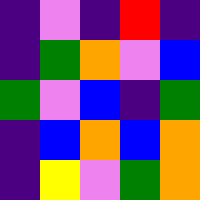[["indigo", "violet", "indigo", "red", "indigo"], ["indigo", "green", "orange", "violet", "blue"], ["green", "violet", "blue", "indigo", "green"], ["indigo", "blue", "orange", "blue", "orange"], ["indigo", "yellow", "violet", "green", "orange"]]